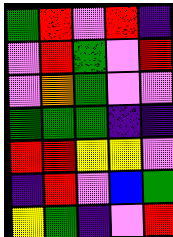[["green", "red", "violet", "red", "indigo"], ["violet", "red", "green", "violet", "red"], ["violet", "orange", "green", "violet", "violet"], ["green", "green", "green", "indigo", "indigo"], ["red", "red", "yellow", "yellow", "violet"], ["indigo", "red", "violet", "blue", "green"], ["yellow", "green", "indigo", "violet", "red"]]